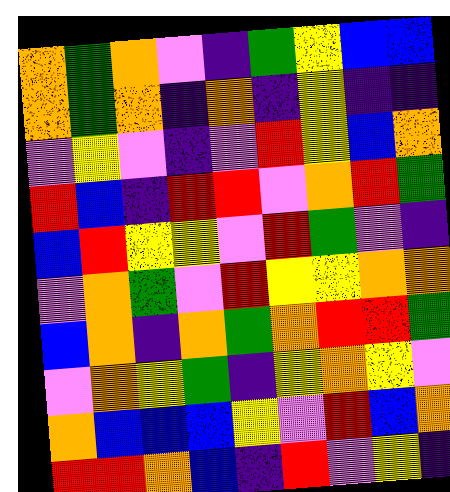[["orange", "green", "orange", "violet", "indigo", "green", "yellow", "blue", "blue"], ["orange", "green", "orange", "indigo", "orange", "indigo", "yellow", "indigo", "indigo"], ["violet", "yellow", "violet", "indigo", "violet", "red", "yellow", "blue", "orange"], ["red", "blue", "indigo", "red", "red", "violet", "orange", "red", "green"], ["blue", "red", "yellow", "yellow", "violet", "red", "green", "violet", "indigo"], ["violet", "orange", "green", "violet", "red", "yellow", "yellow", "orange", "orange"], ["blue", "orange", "indigo", "orange", "green", "orange", "red", "red", "green"], ["violet", "orange", "yellow", "green", "indigo", "yellow", "orange", "yellow", "violet"], ["orange", "blue", "blue", "blue", "yellow", "violet", "red", "blue", "orange"], ["red", "red", "orange", "blue", "indigo", "red", "violet", "yellow", "indigo"]]